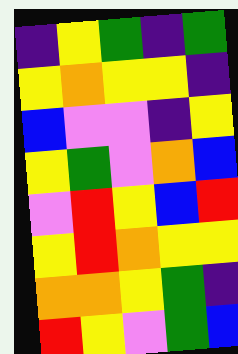[["indigo", "yellow", "green", "indigo", "green"], ["yellow", "orange", "yellow", "yellow", "indigo"], ["blue", "violet", "violet", "indigo", "yellow"], ["yellow", "green", "violet", "orange", "blue"], ["violet", "red", "yellow", "blue", "red"], ["yellow", "red", "orange", "yellow", "yellow"], ["orange", "orange", "yellow", "green", "indigo"], ["red", "yellow", "violet", "green", "blue"]]